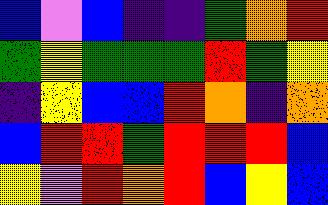[["blue", "violet", "blue", "indigo", "indigo", "green", "orange", "red"], ["green", "yellow", "green", "green", "green", "red", "green", "yellow"], ["indigo", "yellow", "blue", "blue", "red", "orange", "indigo", "orange"], ["blue", "red", "red", "green", "red", "red", "red", "blue"], ["yellow", "violet", "red", "orange", "red", "blue", "yellow", "blue"]]